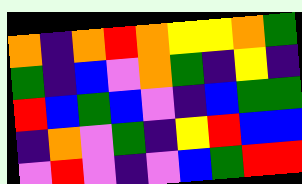[["orange", "indigo", "orange", "red", "orange", "yellow", "yellow", "orange", "green"], ["green", "indigo", "blue", "violet", "orange", "green", "indigo", "yellow", "indigo"], ["red", "blue", "green", "blue", "violet", "indigo", "blue", "green", "green"], ["indigo", "orange", "violet", "green", "indigo", "yellow", "red", "blue", "blue"], ["violet", "red", "violet", "indigo", "violet", "blue", "green", "red", "red"]]